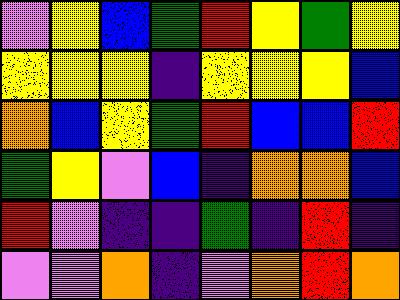[["violet", "yellow", "blue", "green", "red", "yellow", "green", "yellow"], ["yellow", "yellow", "yellow", "indigo", "yellow", "yellow", "yellow", "blue"], ["orange", "blue", "yellow", "green", "red", "blue", "blue", "red"], ["green", "yellow", "violet", "blue", "indigo", "orange", "orange", "blue"], ["red", "violet", "indigo", "indigo", "green", "indigo", "red", "indigo"], ["violet", "violet", "orange", "indigo", "violet", "orange", "red", "orange"]]